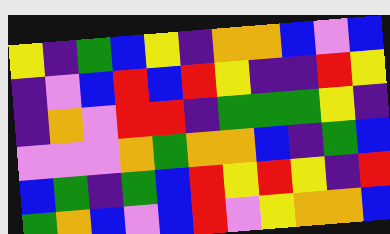[["yellow", "indigo", "green", "blue", "yellow", "indigo", "orange", "orange", "blue", "violet", "blue"], ["indigo", "violet", "blue", "red", "blue", "red", "yellow", "indigo", "indigo", "red", "yellow"], ["indigo", "orange", "violet", "red", "red", "indigo", "green", "green", "green", "yellow", "indigo"], ["violet", "violet", "violet", "orange", "green", "orange", "orange", "blue", "indigo", "green", "blue"], ["blue", "green", "indigo", "green", "blue", "red", "yellow", "red", "yellow", "indigo", "red"], ["green", "orange", "blue", "violet", "blue", "red", "violet", "yellow", "orange", "orange", "blue"]]